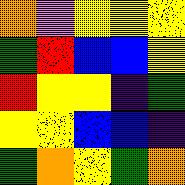[["orange", "violet", "yellow", "yellow", "yellow"], ["green", "red", "blue", "blue", "yellow"], ["red", "yellow", "yellow", "indigo", "green"], ["yellow", "yellow", "blue", "blue", "indigo"], ["green", "orange", "yellow", "green", "orange"]]